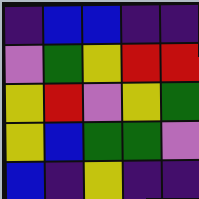[["indigo", "blue", "blue", "indigo", "indigo"], ["violet", "green", "yellow", "red", "red"], ["yellow", "red", "violet", "yellow", "green"], ["yellow", "blue", "green", "green", "violet"], ["blue", "indigo", "yellow", "indigo", "indigo"]]